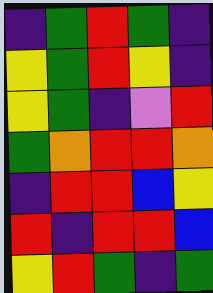[["indigo", "green", "red", "green", "indigo"], ["yellow", "green", "red", "yellow", "indigo"], ["yellow", "green", "indigo", "violet", "red"], ["green", "orange", "red", "red", "orange"], ["indigo", "red", "red", "blue", "yellow"], ["red", "indigo", "red", "red", "blue"], ["yellow", "red", "green", "indigo", "green"]]